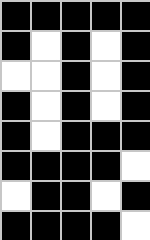[["black", "black", "black", "black", "black"], ["black", "white", "black", "white", "black"], ["white", "white", "black", "white", "black"], ["black", "white", "black", "white", "black"], ["black", "white", "black", "black", "black"], ["black", "black", "black", "black", "white"], ["white", "black", "black", "white", "black"], ["black", "black", "black", "black", "white"]]